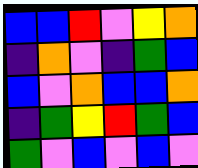[["blue", "blue", "red", "violet", "yellow", "orange"], ["indigo", "orange", "violet", "indigo", "green", "blue"], ["blue", "violet", "orange", "blue", "blue", "orange"], ["indigo", "green", "yellow", "red", "green", "blue"], ["green", "violet", "blue", "violet", "blue", "violet"]]